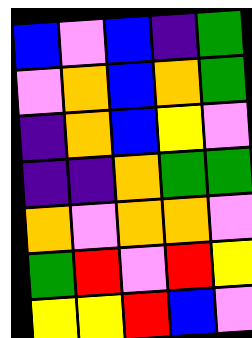[["blue", "violet", "blue", "indigo", "green"], ["violet", "orange", "blue", "orange", "green"], ["indigo", "orange", "blue", "yellow", "violet"], ["indigo", "indigo", "orange", "green", "green"], ["orange", "violet", "orange", "orange", "violet"], ["green", "red", "violet", "red", "yellow"], ["yellow", "yellow", "red", "blue", "violet"]]